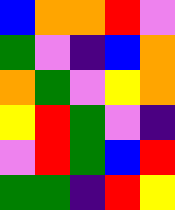[["blue", "orange", "orange", "red", "violet"], ["green", "violet", "indigo", "blue", "orange"], ["orange", "green", "violet", "yellow", "orange"], ["yellow", "red", "green", "violet", "indigo"], ["violet", "red", "green", "blue", "red"], ["green", "green", "indigo", "red", "yellow"]]